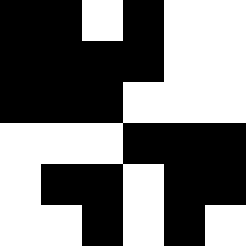[["black", "black", "white", "black", "white", "white"], ["black", "black", "black", "black", "white", "white"], ["black", "black", "black", "white", "white", "white"], ["white", "white", "white", "black", "black", "black"], ["white", "black", "black", "white", "black", "black"], ["white", "white", "black", "white", "black", "white"]]